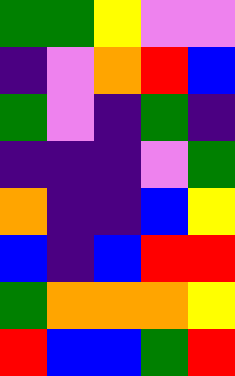[["green", "green", "yellow", "violet", "violet"], ["indigo", "violet", "orange", "red", "blue"], ["green", "violet", "indigo", "green", "indigo"], ["indigo", "indigo", "indigo", "violet", "green"], ["orange", "indigo", "indigo", "blue", "yellow"], ["blue", "indigo", "blue", "red", "red"], ["green", "orange", "orange", "orange", "yellow"], ["red", "blue", "blue", "green", "red"]]